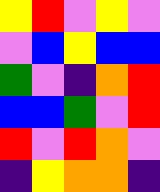[["yellow", "red", "violet", "yellow", "violet"], ["violet", "blue", "yellow", "blue", "blue"], ["green", "violet", "indigo", "orange", "red"], ["blue", "blue", "green", "violet", "red"], ["red", "violet", "red", "orange", "violet"], ["indigo", "yellow", "orange", "orange", "indigo"]]